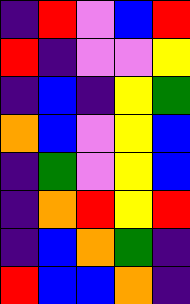[["indigo", "red", "violet", "blue", "red"], ["red", "indigo", "violet", "violet", "yellow"], ["indigo", "blue", "indigo", "yellow", "green"], ["orange", "blue", "violet", "yellow", "blue"], ["indigo", "green", "violet", "yellow", "blue"], ["indigo", "orange", "red", "yellow", "red"], ["indigo", "blue", "orange", "green", "indigo"], ["red", "blue", "blue", "orange", "indigo"]]